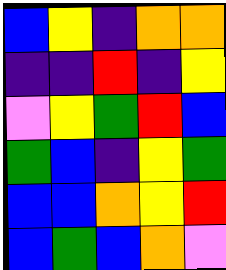[["blue", "yellow", "indigo", "orange", "orange"], ["indigo", "indigo", "red", "indigo", "yellow"], ["violet", "yellow", "green", "red", "blue"], ["green", "blue", "indigo", "yellow", "green"], ["blue", "blue", "orange", "yellow", "red"], ["blue", "green", "blue", "orange", "violet"]]